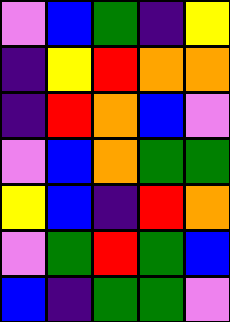[["violet", "blue", "green", "indigo", "yellow"], ["indigo", "yellow", "red", "orange", "orange"], ["indigo", "red", "orange", "blue", "violet"], ["violet", "blue", "orange", "green", "green"], ["yellow", "blue", "indigo", "red", "orange"], ["violet", "green", "red", "green", "blue"], ["blue", "indigo", "green", "green", "violet"]]